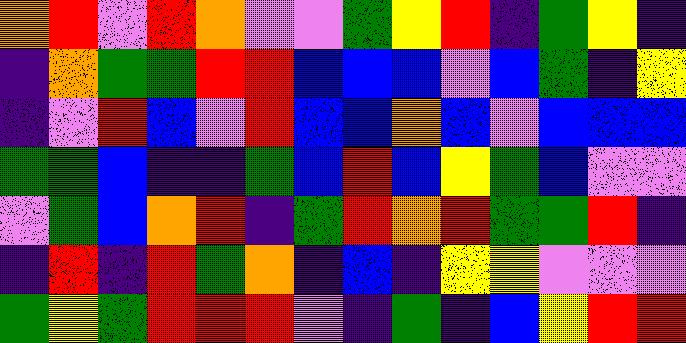[["orange", "red", "violet", "red", "orange", "violet", "violet", "green", "yellow", "red", "indigo", "green", "yellow", "indigo"], ["indigo", "orange", "green", "green", "red", "red", "blue", "blue", "blue", "violet", "blue", "green", "indigo", "yellow"], ["indigo", "violet", "red", "blue", "violet", "red", "blue", "blue", "orange", "blue", "violet", "blue", "blue", "blue"], ["green", "green", "blue", "indigo", "indigo", "green", "blue", "red", "blue", "yellow", "green", "blue", "violet", "violet"], ["violet", "green", "blue", "orange", "red", "indigo", "green", "red", "orange", "red", "green", "green", "red", "indigo"], ["indigo", "red", "indigo", "red", "green", "orange", "indigo", "blue", "indigo", "yellow", "yellow", "violet", "violet", "violet"], ["green", "yellow", "green", "red", "red", "red", "violet", "indigo", "green", "indigo", "blue", "yellow", "red", "red"]]